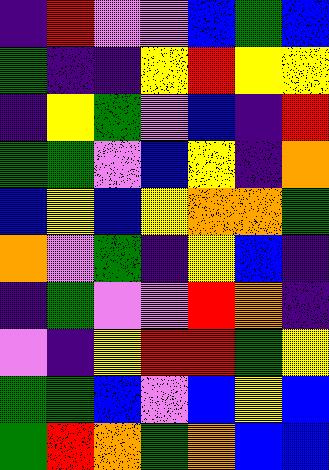[["indigo", "red", "violet", "violet", "blue", "green", "blue"], ["green", "indigo", "indigo", "yellow", "red", "yellow", "yellow"], ["indigo", "yellow", "green", "violet", "blue", "indigo", "red"], ["green", "green", "violet", "blue", "yellow", "indigo", "orange"], ["blue", "yellow", "blue", "yellow", "orange", "orange", "green"], ["orange", "violet", "green", "indigo", "yellow", "blue", "indigo"], ["indigo", "green", "violet", "violet", "red", "orange", "indigo"], ["violet", "indigo", "yellow", "red", "red", "green", "yellow"], ["green", "green", "blue", "violet", "blue", "yellow", "blue"], ["green", "red", "orange", "green", "orange", "blue", "blue"]]